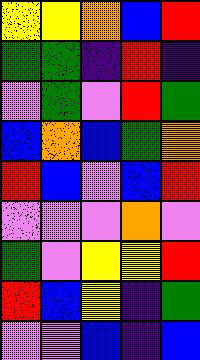[["yellow", "yellow", "orange", "blue", "red"], ["green", "green", "indigo", "red", "indigo"], ["violet", "green", "violet", "red", "green"], ["blue", "orange", "blue", "green", "orange"], ["red", "blue", "violet", "blue", "red"], ["violet", "violet", "violet", "orange", "violet"], ["green", "violet", "yellow", "yellow", "red"], ["red", "blue", "yellow", "indigo", "green"], ["violet", "violet", "blue", "indigo", "blue"]]